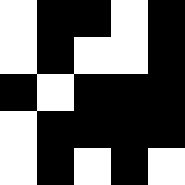[["white", "black", "black", "white", "black"], ["white", "black", "white", "white", "black"], ["black", "white", "black", "black", "black"], ["white", "black", "black", "black", "black"], ["white", "black", "white", "black", "white"]]